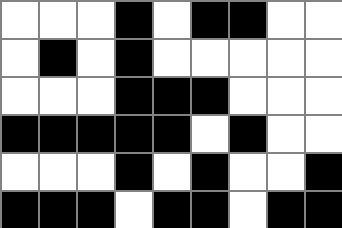[["white", "white", "white", "black", "white", "black", "black", "white", "white"], ["white", "black", "white", "black", "white", "white", "white", "white", "white"], ["white", "white", "white", "black", "black", "black", "white", "white", "white"], ["black", "black", "black", "black", "black", "white", "black", "white", "white"], ["white", "white", "white", "black", "white", "black", "white", "white", "black"], ["black", "black", "black", "white", "black", "black", "white", "black", "black"]]